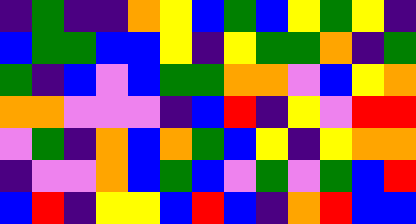[["indigo", "green", "indigo", "indigo", "orange", "yellow", "blue", "green", "blue", "yellow", "green", "yellow", "indigo"], ["blue", "green", "green", "blue", "blue", "yellow", "indigo", "yellow", "green", "green", "orange", "indigo", "green"], ["green", "indigo", "blue", "violet", "blue", "green", "green", "orange", "orange", "violet", "blue", "yellow", "orange"], ["orange", "orange", "violet", "violet", "violet", "indigo", "blue", "red", "indigo", "yellow", "violet", "red", "red"], ["violet", "green", "indigo", "orange", "blue", "orange", "green", "blue", "yellow", "indigo", "yellow", "orange", "orange"], ["indigo", "violet", "violet", "orange", "blue", "green", "blue", "violet", "green", "violet", "green", "blue", "red"], ["blue", "red", "indigo", "yellow", "yellow", "blue", "red", "blue", "indigo", "orange", "red", "blue", "blue"]]